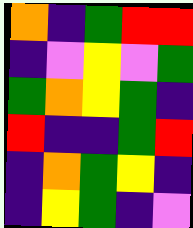[["orange", "indigo", "green", "red", "red"], ["indigo", "violet", "yellow", "violet", "green"], ["green", "orange", "yellow", "green", "indigo"], ["red", "indigo", "indigo", "green", "red"], ["indigo", "orange", "green", "yellow", "indigo"], ["indigo", "yellow", "green", "indigo", "violet"]]